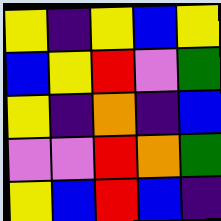[["yellow", "indigo", "yellow", "blue", "yellow"], ["blue", "yellow", "red", "violet", "green"], ["yellow", "indigo", "orange", "indigo", "blue"], ["violet", "violet", "red", "orange", "green"], ["yellow", "blue", "red", "blue", "indigo"]]